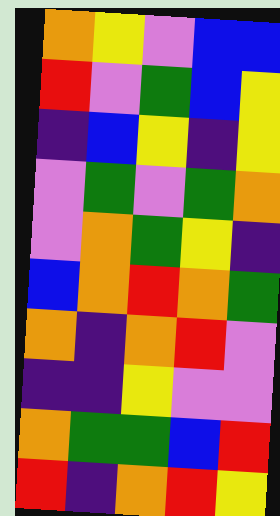[["orange", "yellow", "violet", "blue", "blue"], ["red", "violet", "green", "blue", "yellow"], ["indigo", "blue", "yellow", "indigo", "yellow"], ["violet", "green", "violet", "green", "orange"], ["violet", "orange", "green", "yellow", "indigo"], ["blue", "orange", "red", "orange", "green"], ["orange", "indigo", "orange", "red", "violet"], ["indigo", "indigo", "yellow", "violet", "violet"], ["orange", "green", "green", "blue", "red"], ["red", "indigo", "orange", "red", "yellow"]]